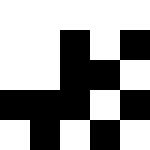[["white", "white", "white", "white", "white"], ["white", "white", "black", "white", "black"], ["white", "white", "black", "black", "white"], ["black", "black", "black", "white", "black"], ["white", "black", "white", "black", "white"]]